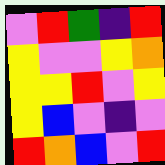[["violet", "red", "green", "indigo", "red"], ["yellow", "violet", "violet", "yellow", "orange"], ["yellow", "yellow", "red", "violet", "yellow"], ["yellow", "blue", "violet", "indigo", "violet"], ["red", "orange", "blue", "violet", "red"]]